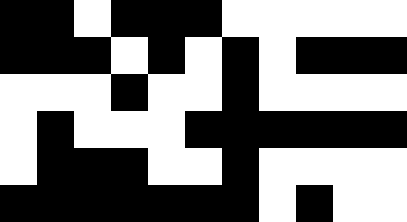[["black", "black", "white", "black", "black", "black", "white", "white", "white", "white", "white"], ["black", "black", "black", "white", "black", "white", "black", "white", "black", "black", "black"], ["white", "white", "white", "black", "white", "white", "black", "white", "white", "white", "white"], ["white", "black", "white", "white", "white", "black", "black", "black", "black", "black", "black"], ["white", "black", "black", "black", "white", "white", "black", "white", "white", "white", "white"], ["black", "black", "black", "black", "black", "black", "black", "white", "black", "white", "white"]]